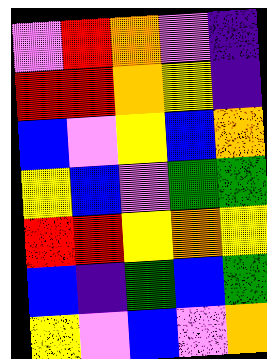[["violet", "red", "orange", "violet", "indigo"], ["red", "red", "orange", "yellow", "indigo"], ["blue", "violet", "yellow", "blue", "orange"], ["yellow", "blue", "violet", "green", "green"], ["red", "red", "yellow", "orange", "yellow"], ["blue", "indigo", "green", "blue", "green"], ["yellow", "violet", "blue", "violet", "orange"]]